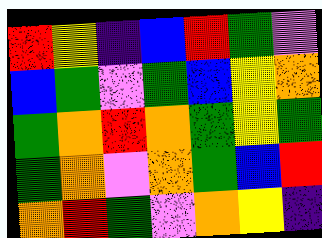[["red", "yellow", "indigo", "blue", "red", "green", "violet"], ["blue", "green", "violet", "green", "blue", "yellow", "orange"], ["green", "orange", "red", "orange", "green", "yellow", "green"], ["green", "orange", "violet", "orange", "green", "blue", "red"], ["orange", "red", "green", "violet", "orange", "yellow", "indigo"]]